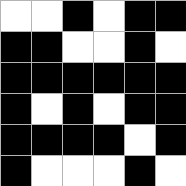[["white", "white", "black", "white", "black", "black"], ["black", "black", "white", "white", "black", "white"], ["black", "black", "black", "black", "black", "black"], ["black", "white", "black", "white", "black", "black"], ["black", "black", "black", "black", "white", "black"], ["black", "white", "white", "white", "black", "white"]]